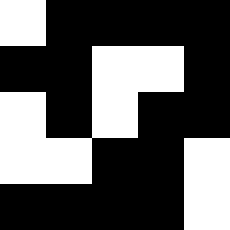[["white", "black", "black", "black", "black"], ["black", "black", "white", "white", "black"], ["white", "black", "white", "black", "black"], ["white", "white", "black", "black", "white"], ["black", "black", "black", "black", "white"]]